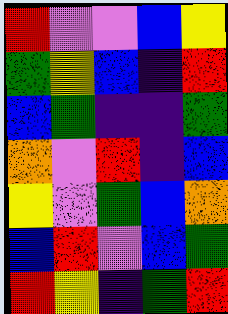[["red", "violet", "violet", "blue", "yellow"], ["green", "yellow", "blue", "indigo", "red"], ["blue", "green", "indigo", "indigo", "green"], ["orange", "violet", "red", "indigo", "blue"], ["yellow", "violet", "green", "blue", "orange"], ["blue", "red", "violet", "blue", "green"], ["red", "yellow", "indigo", "green", "red"]]